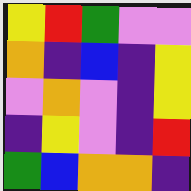[["yellow", "red", "green", "violet", "violet"], ["orange", "indigo", "blue", "indigo", "yellow"], ["violet", "orange", "violet", "indigo", "yellow"], ["indigo", "yellow", "violet", "indigo", "red"], ["green", "blue", "orange", "orange", "indigo"]]